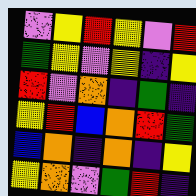[["violet", "yellow", "red", "yellow", "violet", "red"], ["green", "yellow", "violet", "yellow", "indigo", "yellow"], ["red", "violet", "orange", "indigo", "green", "indigo"], ["yellow", "red", "blue", "orange", "red", "green"], ["blue", "orange", "indigo", "orange", "indigo", "yellow"], ["yellow", "orange", "violet", "green", "red", "indigo"]]